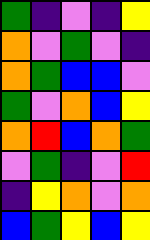[["green", "indigo", "violet", "indigo", "yellow"], ["orange", "violet", "green", "violet", "indigo"], ["orange", "green", "blue", "blue", "violet"], ["green", "violet", "orange", "blue", "yellow"], ["orange", "red", "blue", "orange", "green"], ["violet", "green", "indigo", "violet", "red"], ["indigo", "yellow", "orange", "violet", "orange"], ["blue", "green", "yellow", "blue", "yellow"]]